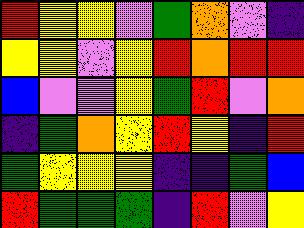[["red", "yellow", "yellow", "violet", "green", "orange", "violet", "indigo"], ["yellow", "yellow", "violet", "yellow", "red", "orange", "red", "red"], ["blue", "violet", "violet", "yellow", "green", "red", "violet", "orange"], ["indigo", "green", "orange", "yellow", "red", "yellow", "indigo", "red"], ["green", "yellow", "yellow", "yellow", "indigo", "indigo", "green", "blue"], ["red", "green", "green", "green", "indigo", "red", "violet", "yellow"]]